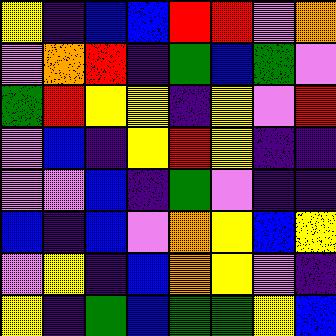[["yellow", "indigo", "blue", "blue", "red", "red", "violet", "orange"], ["violet", "orange", "red", "indigo", "green", "blue", "green", "violet"], ["green", "red", "yellow", "yellow", "indigo", "yellow", "violet", "red"], ["violet", "blue", "indigo", "yellow", "red", "yellow", "indigo", "indigo"], ["violet", "violet", "blue", "indigo", "green", "violet", "indigo", "indigo"], ["blue", "indigo", "blue", "violet", "orange", "yellow", "blue", "yellow"], ["violet", "yellow", "indigo", "blue", "orange", "yellow", "violet", "indigo"], ["yellow", "indigo", "green", "blue", "green", "green", "yellow", "blue"]]